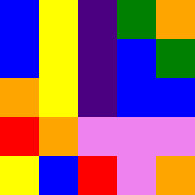[["blue", "yellow", "indigo", "green", "orange"], ["blue", "yellow", "indigo", "blue", "green"], ["orange", "yellow", "indigo", "blue", "blue"], ["red", "orange", "violet", "violet", "violet"], ["yellow", "blue", "red", "violet", "orange"]]